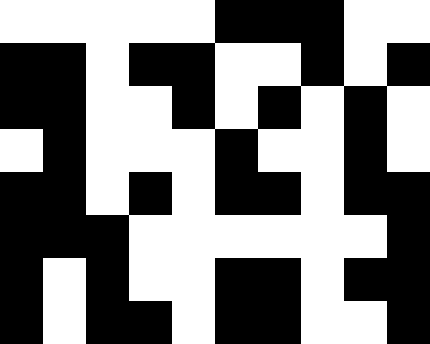[["white", "white", "white", "white", "white", "black", "black", "black", "white", "white"], ["black", "black", "white", "black", "black", "white", "white", "black", "white", "black"], ["black", "black", "white", "white", "black", "white", "black", "white", "black", "white"], ["white", "black", "white", "white", "white", "black", "white", "white", "black", "white"], ["black", "black", "white", "black", "white", "black", "black", "white", "black", "black"], ["black", "black", "black", "white", "white", "white", "white", "white", "white", "black"], ["black", "white", "black", "white", "white", "black", "black", "white", "black", "black"], ["black", "white", "black", "black", "white", "black", "black", "white", "white", "black"]]